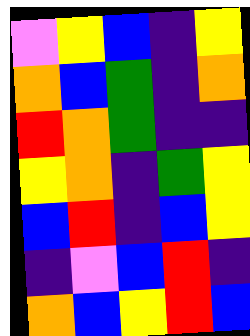[["violet", "yellow", "blue", "indigo", "yellow"], ["orange", "blue", "green", "indigo", "orange"], ["red", "orange", "green", "indigo", "indigo"], ["yellow", "orange", "indigo", "green", "yellow"], ["blue", "red", "indigo", "blue", "yellow"], ["indigo", "violet", "blue", "red", "indigo"], ["orange", "blue", "yellow", "red", "blue"]]